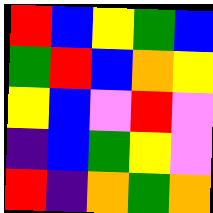[["red", "blue", "yellow", "green", "blue"], ["green", "red", "blue", "orange", "yellow"], ["yellow", "blue", "violet", "red", "violet"], ["indigo", "blue", "green", "yellow", "violet"], ["red", "indigo", "orange", "green", "orange"]]